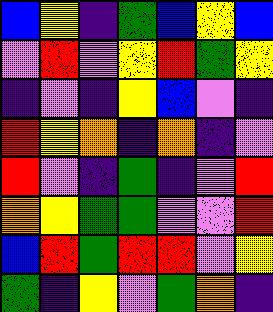[["blue", "yellow", "indigo", "green", "blue", "yellow", "blue"], ["violet", "red", "violet", "yellow", "red", "green", "yellow"], ["indigo", "violet", "indigo", "yellow", "blue", "violet", "indigo"], ["red", "yellow", "orange", "indigo", "orange", "indigo", "violet"], ["red", "violet", "indigo", "green", "indigo", "violet", "red"], ["orange", "yellow", "green", "green", "violet", "violet", "red"], ["blue", "red", "green", "red", "red", "violet", "yellow"], ["green", "indigo", "yellow", "violet", "green", "orange", "indigo"]]